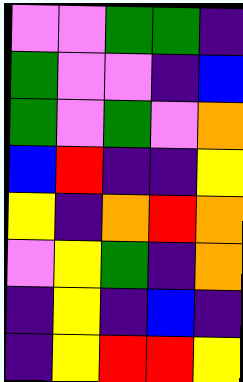[["violet", "violet", "green", "green", "indigo"], ["green", "violet", "violet", "indigo", "blue"], ["green", "violet", "green", "violet", "orange"], ["blue", "red", "indigo", "indigo", "yellow"], ["yellow", "indigo", "orange", "red", "orange"], ["violet", "yellow", "green", "indigo", "orange"], ["indigo", "yellow", "indigo", "blue", "indigo"], ["indigo", "yellow", "red", "red", "yellow"]]